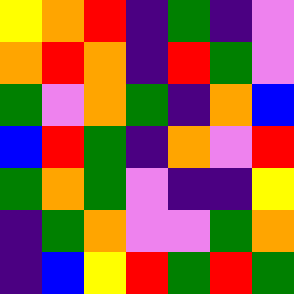[["yellow", "orange", "red", "indigo", "green", "indigo", "violet"], ["orange", "red", "orange", "indigo", "red", "green", "violet"], ["green", "violet", "orange", "green", "indigo", "orange", "blue"], ["blue", "red", "green", "indigo", "orange", "violet", "red"], ["green", "orange", "green", "violet", "indigo", "indigo", "yellow"], ["indigo", "green", "orange", "violet", "violet", "green", "orange"], ["indigo", "blue", "yellow", "red", "green", "red", "green"]]